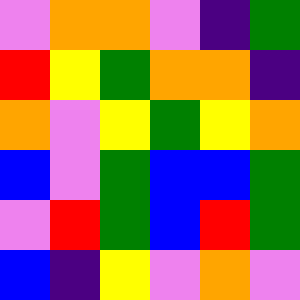[["violet", "orange", "orange", "violet", "indigo", "green"], ["red", "yellow", "green", "orange", "orange", "indigo"], ["orange", "violet", "yellow", "green", "yellow", "orange"], ["blue", "violet", "green", "blue", "blue", "green"], ["violet", "red", "green", "blue", "red", "green"], ["blue", "indigo", "yellow", "violet", "orange", "violet"]]